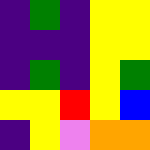[["indigo", "green", "indigo", "yellow", "yellow"], ["indigo", "indigo", "indigo", "yellow", "yellow"], ["indigo", "green", "indigo", "yellow", "green"], ["yellow", "yellow", "red", "yellow", "blue"], ["indigo", "yellow", "violet", "orange", "orange"]]